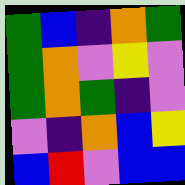[["green", "blue", "indigo", "orange", "green"], ["green", "orange", "violet", "yellow", "violet"], ["green", "orange", "green", "indigo", "violet"], ["violet", "indigo", "orange", "blue", "yellow"], ["blue", "red", "violet", "blue", "blue"]]